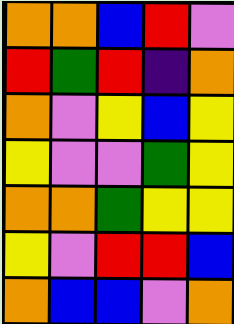[["orange", "orange", "blue", "red", "violet"], ["red", "green", "red", "indigo", "orange"], ["orange", "violet", "yellow", "blue", "yellow"], ["yellow", "violet", "violet", "green", "yellow"], ["orange", "orange", "green", "yellow", "yellow"], ["yellow", "violet", "red", "red", "blue"], ["orange", "blue", "blue", "violet", "orange"]]